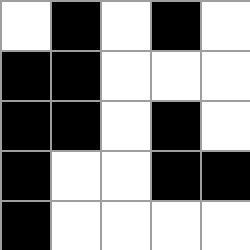[["white", "black", "white", "black", "white"], ["black", "black", "white", "white", "white"], ["black", "black", "white", "black", "white"], ["black", "white", "white", "black", "black"], ["black", "white", "white", "white", "white"]]